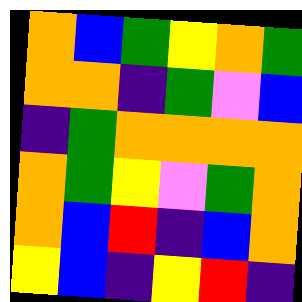[["orange", "blue", "green", "yellow", "orange", "green"], ["orange", "orange", "indigo", "green", "violet", "blue"], ["indigo", "green", "orange", "orange", "orange", "orange"], ["orange", "green", "yellow", "violet", "green", "orange"], ["orange", "blue", "red", "indigo", "blue", "orange"], ["yellow", "blue", "indigo", "yellow", "red", "indigo"]]